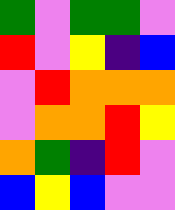[["green", "violet", "green", "green", "violet"], ["red", "violet", "yellow", "indigo", "blue"], ["violet", "red", "orange", "orange", "orange"], ["violet", "orange", "orange", "red", "yellow"], ["orange", "green", "indigo", "red", "violet"], ["blue", "yellow", "blue", "violet", "violet"]]